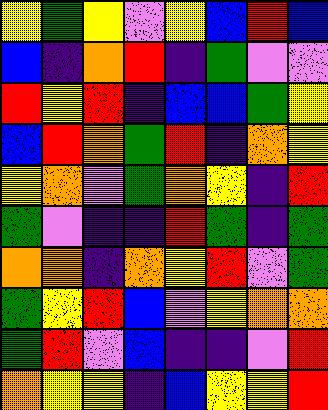[["yellow", "green", "yellow", "violet", "yellow", "blue", "red", "blue"], ["blue", "indigo", "orange", "red", "indigo", "green", "violet", "violet"], ["red", "yellow", "red", "indigo", "blue", "blue", "green", "yellow"], ["blue", "red", "orange", "green", "red", "indigo", "orange", "yellow"], ["yellow", "orange", "violet", "green", "orange", "yellow", "indigo", "red"], ["green", "violet", "indigo", "indigo", "red", "green", "indigo", "green"], ["orange", "orange", "indigo", "orange", "yellow", "red", "violet", "green"], ["green", "yellow", "red", "blue", "violet", "yellow", "orange", "orange"], ["green", "red", "violet", "blue", "indigo", "indigo", "violet", "red"], ["orange", "yellow", "yellow", "indigo", "blue", "yellow", "yellow", "red"]]